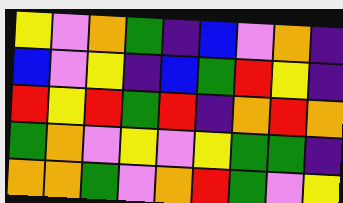[["yellow", "violet", "orange", "green", "indigo", "blue", "violet", "orange", "indigo"], ["blue", "violet", "yellow", "indigo", "blue", "green", "red", "yellow", "indigo"], ["red", "yellow", "red", "green", "red", "indigo", "orange", "red", "orange"], ["green", "orange", "violet", "yellow", "violet", "yellow", "green", "green", "indigo"], ["orange", "orange", "green", "violet", "orange", "red", "green", "violet", "yellow"]]